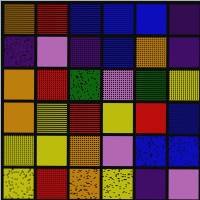[["orange", "red", "blue", "blue", "blue", "indigo"], ["indigo", "violet", "indigo", "blue", "orange", "indigo"], ["orange", "red", "green", "violet", "green", "yellow"], ["orange", "yellow", "red", "yellow", "red", "blue"], ["yellow", "yellow", "orange", "violet", "blue", "blue"], ["yellow", "red", "orange", "yellow", "indigo", "violet"]]